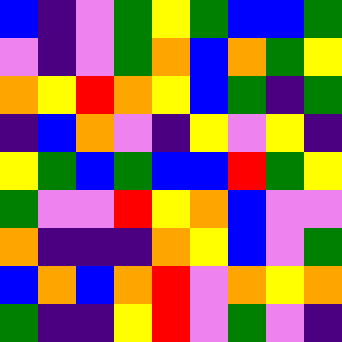[["blue", "indigo", "violet", "green", "yellow", "green", "blue", "blue", "green"], ["violet", "indigo", "violet", "green", "orange", "blue", "orange", "green", "yellow"], ["orange", "yellow", "red", "orange", "yellow", "blue", "green", "indigo", "green"], ["indigo", "blue", "orange", "violet", "indigo", "yellow", "violet", "yellow", "indigo"], ["yellow", "green", "blue", "green", "blue", "blue", "red", "green", "yellow"], ["green", "violet", "violet", "red", "yellow", "orange", "blue", "violet", "violet"], ["orange", "indigo", "indigo", "indigo", "orange", "yellow", "blue", "violet", "green"], ["blue", "orange", "blue", "orange", "red", "violet", "orange", "yellow", "orange"], ["green", "indigo", "indigo", "yellow", "red", "violet", "green", "violet", "indigo"]]